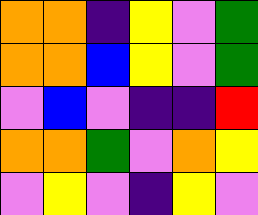[["orange", "orange", "indigo", "yellow", "violet", "green"], ["orange", "orange", "blue", "yellow", "violet", "green"], ["violet", "blue", "violet", "indigo", "indigo", "red"], ["orange", "orange", "green", "violet", "orange", "yellow"], ["violet", "yellow", "violet", "indigo", "yellow", "violet"]]